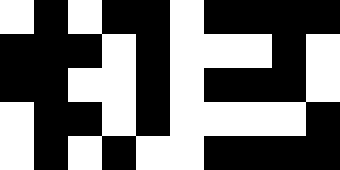[["white", "black", "white", "black", "black", "white", "black", "black", "black", "black"], ["black", "black", "black", "white", "black", "white", "white", "white", "black", "white"], ["black", "black", "white", "white", "black", "white", "black", "black", "black", "white"], ["white", "black", "black", "white", "black", "white", "white", "white", "white", "black"], ["white", "black", "white", "black", "white", "white", "black", "black", "black", "black"]]